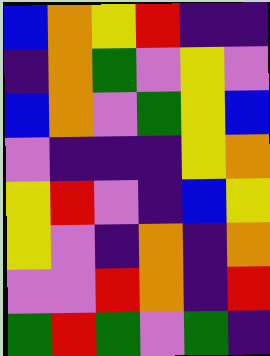[["blue", "orange", "yellow", "red", "indigo", "indigo"], ["indigo", "orange", "green", "violet", "yellow", "violet"], ["blue", "orange", "violet", "green", "yellow", "blue"], ["violet", "indigo", "indigo", "indigo", "yellow", "orange"], ["yellow", "red", "violet", "indigo", "blue", "yellow"], ["yellow", "violet", "indigo", "orange", "indigo", "orange"], ["violet", "violet", "red", "orange", "indigo", "red"], ["green", "red", "green", "violet", "green", "indigo"]]